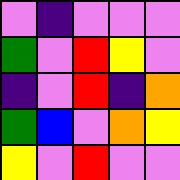[["violet", "indigo", "violet", "violet", "violet"], ["green", "violet", "red", "yellow", "violet"], ["indigo", "violet", "red", "indigo", "orange"], ["green", "blue", "violet", "orange", "yellow"], ["yellow", "violet", "red", "violet", "violet"]]